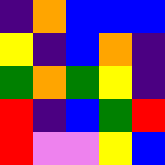[["indigo", "orange", "blue", "blue", "blue"], ["yellow", "indigo", "blue", "orange", "indigo"], ["green", "orange", "green", "yellow", "indigo"], ["red", "indigo", "blue", "green", "red"], ["red", "violet", "violet", "yellow", "blue"]]